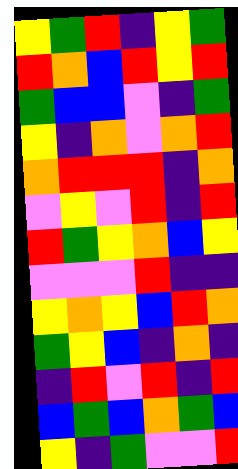[["yellow", "green", "red", "indigo", "yellow", "green"], ["red", "orange", "blue", "red", "yellow", "red"], ["green", "blue", "blue", "violet", "indigo", "green"], ["yellow", "indigo", "orange", "violet", "orange", "red"], ["orange", "red", "red", "red", "indigo", "orange"], ["violet", "yellow", "violet", "red", "indigo", "red"], ["red", "green", "yellow", "orange", "blue", "yellow"], ["violet", "violet", "violet", "red", "indigo", "indigo"], ["yellow", "orange", "yellow", "blue", "red", "orange"], ["green", "yellow", "blue", "indigo", "orange", "indigo"], ["indigo", "red", "violet", "red", "indigo", "red"], ["blue", "green", "blue", "orange", "green", "blue"], ["yellow", "indigo", "green", "violet", "violet", "red"]]